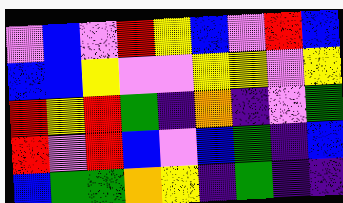[["violet", "blue", "violet", "red", "yellow", "blue", "violet", "red", "blue"], ["blue", "blue", "yellow", "violet", "violet", "yellow", "yellow", "violet", "yellow"], ["red", "yellow", "red", "green", "indigo", "orange", "indigo", "violet", "green"], ["red", "violet", "red", "blue", "violet", "blue", "green", "indigo", "blue"], ["blue", "green", "green", "orange", "yellow", "indigo", "green", "indigo", "indigo"]]